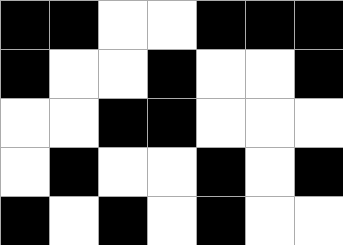[["black", "black", "white", "white", "black", "black", "black"], ["black", "white", "white", "black", "white", "white", "black"], ["white", "white", "black", "black", "white", "white", "white"], ["white", "black", "white", "white", "black", "white", "black"], ["black", "white", "black", "white", "black", "white", "white"]]